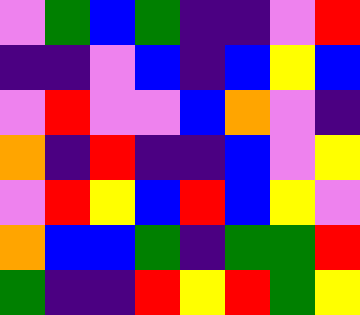[["violet", "green", "blue", "green", "indigo", "indigo", "violet", "red"], ["indigo", "indigo", "violet", "blue", "indigo", "blue", "yellow", "blue"], ["violet", "red", "violet", "violet", "blue", "orange", "violet", "indigo"], ["orange", "indigo", "red", "indigo", "indigo", "blue", "violet", "yellow"], ["violet", "red", "yellow", "blue", "red", "blue", "yellow", "violet"], ["orange", "blue", "blue", "green", "indigo", "green", "green", "red"], ["green", "indigo", "indigo", "red", "yellow", "red", "green", "yellow"]]